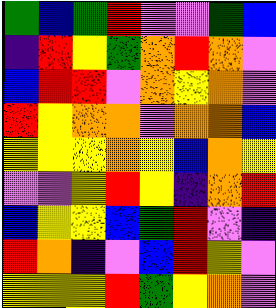[["green", "blue", "green", "red", "violet", "violet", "green", "blue"], ["indigo", "red", "yellow", "green", "orange", "red", "orange", "violet"], ["blue", "red", "red", "violet", "orange", "yellow", "orange", "violet"], ["red", "yellow", "orange", "orange", "violet", "orange", "orange", "blue"], ["yellow", "yellow", "yellow", "orange", "yellow", "blue", "orange", "yellow"], ["violet", "violet", "yellow", "red", "yellow", "indigo", "orange", "red"], ["blue", "yellow", "yellow", "blue", "green", "red", "violet", "indigo"], ["red", "orange", "indigo", "violet", "blue", "red", "yellow", "violet"], ["yellow", "yellow", "yellow", "red", "green", "yellow", "orange", "violet"]]